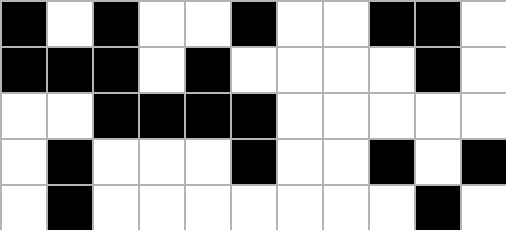[["black", "white", "black", "white", "white", "black", "white", "white", "black", "black", "white"], ["black", "black", "black", "white", "black", "white", "white", "white", "white", "black", "white"], ["white", "white", "black", "black", "black", "black", "white", "white", "white", "white", "white"], ["white", "black", "white", "white", "white", "black", "white", "white", "black", "white", "black"], ["white", "black", "white", "white", "white", "white", "white", "white", "white", "black", "white"]]